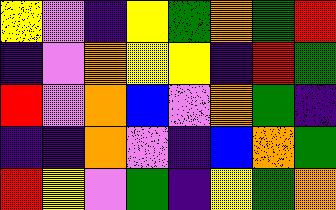[["yellow", "violet", "indigo", "yellow", "green", "orange", "green", "red"], ["indigo", "violet", "orange", "yellow", "yellow", "indigo", "red", "green"], ["red", "violet", "orange", "blue", "violet", "orange", "green", "indigo"], ["indigo", "indigo", "orange", "violet", "indigo", "blue", "orange", "green"], ["red", "yellow", "violet", "green", "indigo", "yellow", "green", "orange"]]